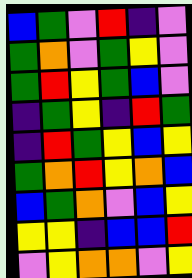[["blue", "green", "violet", "red", "indigo", "violet"], ["green", "orange", "violet", "green", "yellow", "violet"], ["green", "red", "yellow", "green", "blue", "violet"], ["indigo", "green", "yellow", "indigo", "red", "green"], ["indigo", "red", "green", "yellow", "blue", "yellow"], ["green", "orange", "red", "yellow", "orange", "blue"], ["blue", "green", "orange", "violet", "blue", "yellow"], ["yellow", "yellow", "indigo", "blue", "blue", "red"], ["violet", "yellow", "orange", "orange", "violet", "yellow"]]